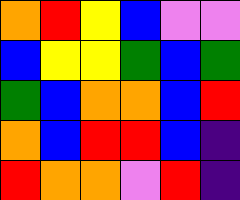[["orange", "red", "yellow", "blue", "violet", "violet"], ["blue", "yellow", "yellow", "green", "blue", "green"], ["green", "blue", "orange", "orange", "blue", "red"], ["orange", "blue", "red", "red", "blue", "indigo"], ["red", "orange", "orange", "violet", "red", "indigo"]]